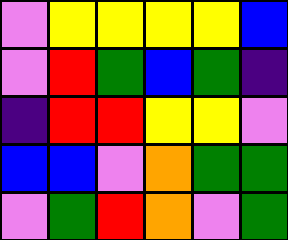[["violet", "yellow", "yellow", "yellow", "yellow", "blue"], ["violet", "red", "green", "blue", "green", "indigo"], ["indigo", "red", "red", "yellow", "yellow", "violet"], ["blue", "blue", "violet", "orange", "green", "green"], ["violet", "green", "red", "orange", "violet", "green"]]